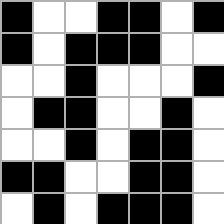[["black", "white", "white", "black", "black", "white", "black"], ["black", "white", "black", "black", "black", "white", "white"], ["white", "white", "black", "white", "white", "white", "black"], ["white", "black", "black", "white", "white", "black", "white"], ["white", "white", "black", "white", "black", "black", "white"], ["black", "black", "white", "white", "black", "black", "white"], ["white", "black", "white", "black", "black", "black", "white"]]